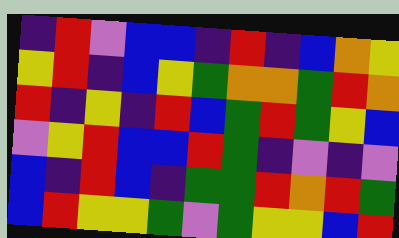[["indigo", "red", "violet", "blue", "blue", "indigo", "red", "indigo", "blue", "orange", "yellow"], ["yellow", "red", "indigo", "blue", "yellow", "green", "orange", "orange", "green", "red", "orange"], ["red", "indigo", "yellow", "indigo", "red", "blue", "green", "red", "green", "yellow", "blue"], ["violet", "yellow", "red", "blue", "blue", "red", "green", "indigo", "violet", "indigo", "violet"], ["blue", "indigo", "red", "blue", "indigo", "green", "green", "red", "orange", "red", "green"], ["blue", "red", "yellow", "yellow", "green", "violet", "green", "yellow", "yellow", "blue", "red"]]